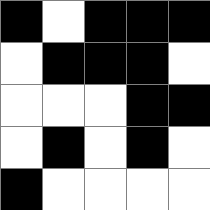[["black", "white", "black", "black", "black"], ["white", "black", "black", "black", "white"], ["white", "white", "white", "black", "black"], ["white", "black", "white", "black", "white"], ["black", "white", "white", "white", "white"]]